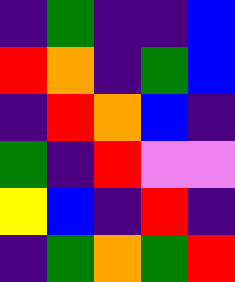[["indigo", "green", "indigo", "indigo", "blue"], ["red", "orange", "indigo", "green", "blue"], ["indigo", "red", "orange", "blue", "indigo"], ["green", "indigo", "red", "violet", "violet"], ["yellow", "blue", "indigo", "red", "indigo"], ["indigo", "green", "orange", "green", "red"]]